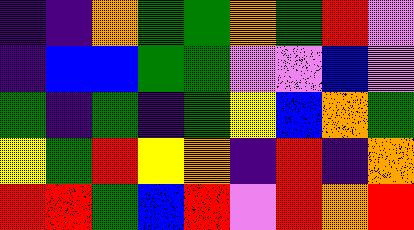[["indigo", "indigo", "orange", "green", "green", "orange", "green", "red", "violet"], ["indigo", "blue", "blue", "green", "green", "violet", "violet", "blue", "violet"], ["green", "indigo", "green", "indigo", "green", "yellow", "blue", "orange", "green"], ["yellow", "green", "red", "yellow", "orange", "indigo", "red", "indigo", "orange"], ["red", "red", "green", "blue", "red", "violet", "red", "orange", "red"]]